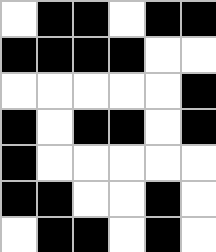[["white", "black", "black", "white", "black", "black"], ["black", "black", "black", "black", "white", "white"], ["white", "white", "white", "white", "white", "black"], ["black", "white", "black", "black", "white", "black"], ["black", "white", "white", "white", "white", "white"], ["black", "black", "white", "white", "black", "white"], ["white", "black", "black", "white", "black", "white"]]